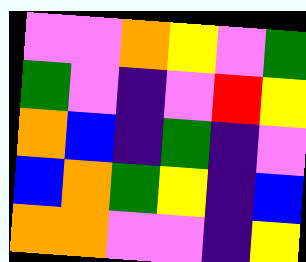[["violet", "violet", "orange", "yellow", "violet", "green"], ["green", "violet", "indigo", "violet", "red", "yellow"], ["orange", "blue", "indigo", "green", "indigo", "violet"], ["blue", "orange", "green", "yellow", "indigo", "blue"], ["orange", "orange", "violet", "violet", "indigo", "yellow"]]